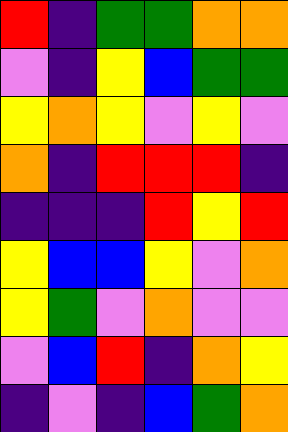[["red", "indigo", "green", "green", "orange", "orange"], ["violet", "indigo", "yellow", "blue", "green", "green"], ["yellow", "orange", "yellow", "violet", "yellow", "violet"], ["orange", "indigo", "red", "red", "red", "indigo"], ["indigo", "indigo", "indigo", "red", "yellow", "red"], ["yellow", "blue", "blue", "yellow", "violet", "orange"], ["yellow", "green", "violet", "orange", "violet", "violet"], ["violet", "blue", "red", "indigo", "orange", "yellow"], ["indigo", "violet", "indigo", "blue", "green", "orange"]]